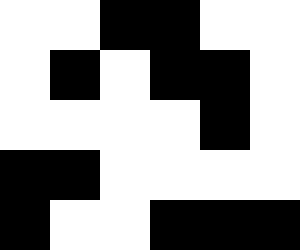[["white", "white", "black", "black", "white", "white"], ["white", "black", "white", "black", "black", "white"], ["white", "white", "white", "white", "black", "white"], ["black", "black", "white", "white", "white", "white"], ["black", "white", "white", "black", "black", "black"]]